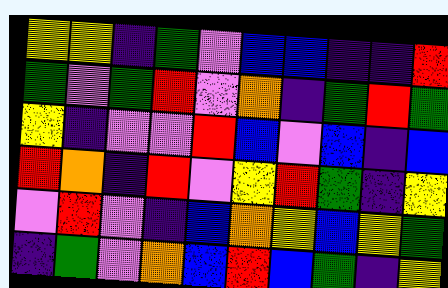[["yellow", "yellow", "indigo", "green", "violet", "blue", "blue", "indigo", "indigo", "red"], ["green", "violet", "green", "red", "violet", "orange", "indigo", "green", "red", "green"], ["yellow", "indigo", "violet", "violet", "red", "blue", "violet", "blue", "indigo", "blue"], ["red", "orange", "indigo", "red", "violet", "yellow", "red", "green", "indigo", "yellow"], ["violet", "red", "violet", "indigo", "blue", "orange", "yellow", "blue", "yellow", "green"], ["indigo", "green", "violet", "orange", "blue", "red", "blue", "green", "indigo", "yellow"]]